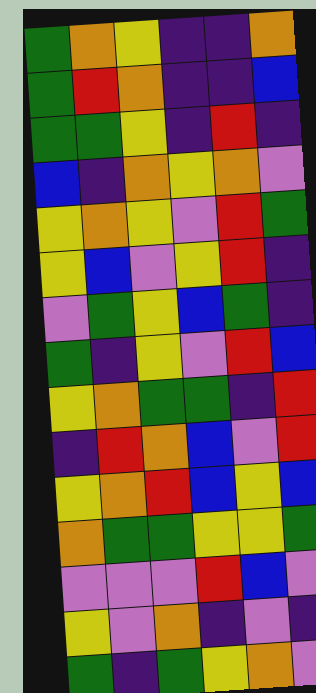[["green", "orange", "yellow", "indigo", "indigo", "orange"], ["green", "red", "orange", "indigo", "indigo", "blue"], ["green", "green", "yellow", "indigo", "red", "indigo"], ["blue", "indigo", "orange", "yellow", "orange", "violet"], ["yellow", "orange", "yellow", "violet", "red", "green"], ["yellow", "blue", "violet", "yellow", "red", "indigo"], ["violet", "green", "yellow", "blue", "green", "indigo"], ["green", "indigo", "yellow", "violet", "red", "blue"], ["yellow", "orange", "green", "green", "indigo", "red"], ["indigo", "red", "orange", "blue", "violet", "red"], ["yellow", "orange", "red", "blue", "yellow", "blue"], ["orange", "green", "green", "yellow", "yellow", "green"], ["violet", "violet", "violet", "red", "blue", "violet"], ["yellow", "violet", "orange", "indigo", "violet", "indigo"], ["green", "indigo", "green", "yellow", "orange", "violet"]]